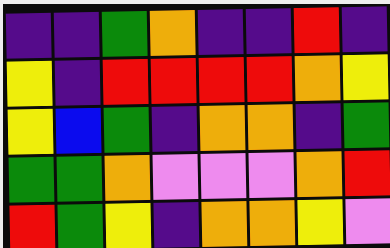[["indigo", "indigo", "green", "orange", "indigo", "indigo", "red", "indigo"], ["yellow", "indigo", "red", "red", "red", "red", "orange", "yellow"], ["yellow", "blue", "green", "indigo", "orange", "orange", "indigo", "green"], ["green", "green", "orange", "violet", "violet", "violet", "orange", "red"], ["red", "green", "yellow", "indigo", "orange", "orange", "yellow", "violet"]]